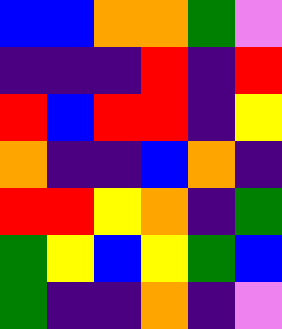[["blue", "blue", "orange", "orange", "green", "violet"], ["indigo", "indigo", "indigo", "red", "indigo", "red"], ["red", "blue", "red", "red", "indigo", "yellow"], ["orange", "indigo", "indigo", "blue", "orange", "indigo"], ["red", "red", "yellow", "orange", "indigo", "green"], ["green", "yellow", "blue", "yellow", "green", "blue"], ["green", "indigo", "indigo", "orange", "indigo", "violet"]]